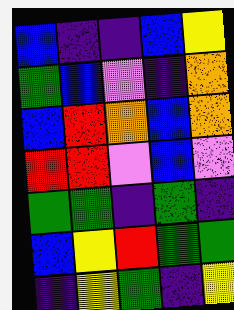[["blue", "indigo", "indigo", "blue", "yellow"], ["green", "blue", "violet", "indigo", "orange"], ["blue", "red", "orange", "blue", "orange"], ["red", "red", "violet", "blue", "violet"], ["green", "green", "indigo", "green", "indigo"], ["blue", "yellow", "red", "green", "green"], ["indigo", "yellow", "green", "indigo", "yellow"]]